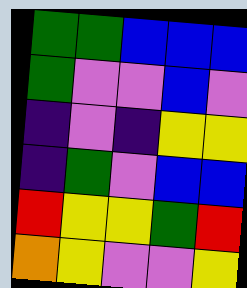[["green", "green", "blue", "blue", "blue"], ["green", "violet", "violet", "blue", "violet"], ["indigo", "violet", "indigo", "yellow", "yellow"], ["indigo", "green", "violet", "blue", "blue"], ["red", "yellow", "yellow", "green", "red"], ["orange", "yellow", "violet", "violet", "yellow"]]